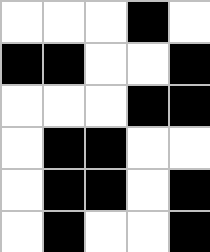[["white", "white", "white", "black", "white"], ["black", "black", "white", "white", "black"], ["white", "white", "white", "black", "black"], ["white", "black", "black", "white", "white"], ["white", "black", "black", "white", "black"], ["white", "black", "white", "white", "black"]]